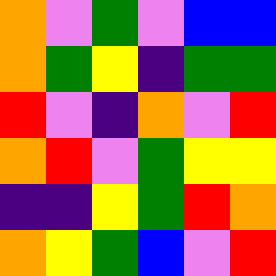[["orange", "violet", "green", "violet", "blue", "blue"], ["orange", "green", "yellow", "indigo", "green", "green"], ["red", "violet", "indigo", "orange", "violet", "red"], ["orange", "red", "violet", "green", "yellow", "yellow"], ["indigo", "indigo", "yellow", "green", "red", "orange"], ["orange", "yellow", "green", "blue", "violet", "red"]]